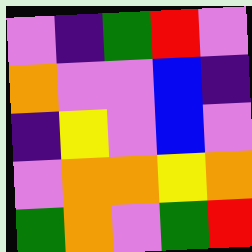[["violet", "indigo", "green", "red", "violet"], ["orange", "violet", "violet", "blue", "indigo"], ["indigo", "yellow", "violet", "blue", "violet"], ["violet", "orange", "orange", "yellow", "orange"], ["green", "orange", "violet", "green", "red"]]